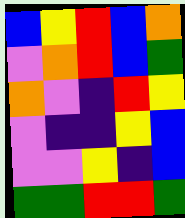[["blue", "yellow", "red", "blue", "orange"], ["violet", "orange", "red", "blue", "green"], ["orange", "violet", "indigo", "red", "yellow"], ["violet", "indigo", "indigo", "yellow", "blue"], ["violet", "violet", "yellow", "indigo", "blue"], ["green", "green", "red", "red", "green"]]